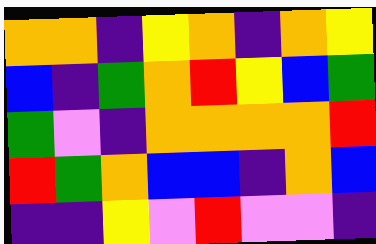[["orange", "orange", "indigo", "yellow", "orange", "indigo", "orange", "yellow"], ["blue", "indigo", "green", "orange", "red", "yellow", "blue", "green"], ["green", "violet", "indigo", "orange", "orange", "orange", "orange", "red"], ["red", "green", "orange", "blue", "blue", "indigo", "orange", "blue"], ["indigo", "indigo", "yellow", "violet", "red", "violet", "violet", "indigo"]]